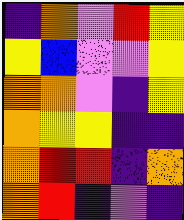[["indigo", "orange", "violet", "red", "yellow"], ["yellow", "blue", "violet", "violet", "yellow"], ["orange", "orange", "violet", "indigo", "yellow"], ["orange", "yellow", "yellow", "indigo", "indigo"], ["orange", "red", "red", "indigo", "orange"], ["orange", "red", "indigo", "violet", "indigo"]]